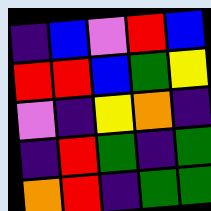[["indigo", "blue", "violet", "red", "blue"], ["red", "red", "blue", "green", "yellow"], ["violet", "indigo", "yellow", "orange", "indigo"], ["indigo", "red", "green", "indigo", "green"], ["orange", "red", "indigo", "green", "green"]]